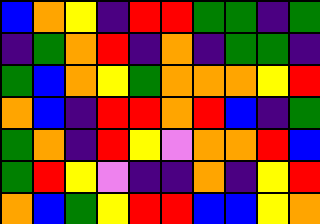[["blue", "orange", "yellow", "indigo", "red", "red", "green", "green", "indigo", "green"], ["indigo", "green", "orange", "red", "indigo", "orange", "indigo", "green", "green", "indigo"], ["green", "blue", "orange", "yellow", "green", "orange", "orange", "orange", "yellow", "red"], ["orange", "blue", "indigo", "red", "red", "orange", "red", "blue", "indigo", "green"], ["green", "orange", "indigo", "red", "yellow", "violet", "orange", "orange", "red", "blue"], ["green", "red", "yellow", "violet", "indigo", "indigo", "orange", "indigo", "yellow", "red"], ["orange", "blue", "green", "yellow", "red", "red", "blue", "blue", "yellow", "orange"]]